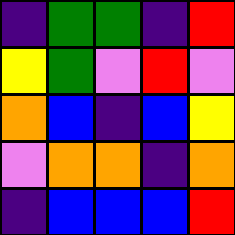[["indigo", "green", "green", "indigo", "red"], ["yellow", "green", "violet", "red", "violet"], ["orange", "blue", "indigo", "blue", "yellow"], ["violet", "orange", "orange", "indigo", "orange"], ["indigo", "blue", "blue", "blue", "red"]]